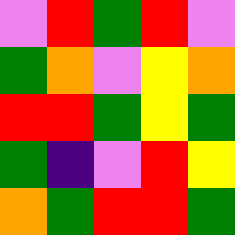[["violet", "red", "green", "red", "violet"], ["green", "orange", "violet", "yellow", "orange"], ["red", "red", "green", "yellow", "green"], ["green", "indigo", "violet", "red", "yellow"], ["orange", "green", "red", "red", "green"]]